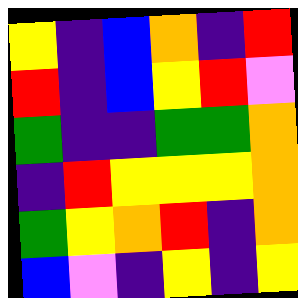[["yellow", "indigo", "blue", "orange", "indigo", "red"], ["red", "indigo", "blue", "yellow", "red", "violet"], ["green", "indigo", "indigo", "green", "green", "orange"], ["indigo", "red", "yellow", "yellow", "yellow", "orange"], ["green", "yellow", "orange", "red", "indigo", "orange"], ["blue", "violet", "indigo", "yellow", "indigo", "yellow"]]